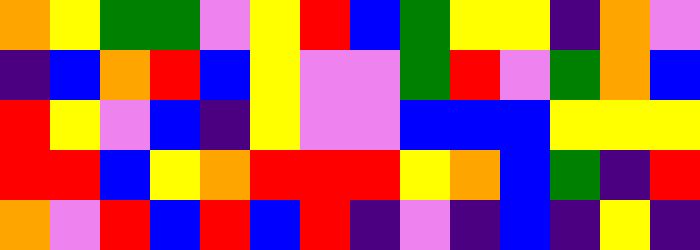[["orange", "yellow", "green", "green", "violet", "yellow", "red", "blue", "green", "yellow", "yellow", "indigo", "orange", "violet"], ["indigo", "blue", "orange", "red", "blue", "yellow", "violet", "violet", "green", "red", "violet", "green", "orange", "blue"], ["red", "yellow", "violet", "blue", "indigo", "yellow", "violet", "violet", "blue", "blue", "blue", "yellow", "yellow", "yellow"], ["red", "red", "blue", "yellow", "orange", "red", "red", "red", "yellow", "orange", "blue", "green", "indigo", "red"], ["orange", "violet", "red", "blue", "red", "blue", "red", "indigo", "violet", "indigo", "blue", "indigo", "yellow", "indigo"]]